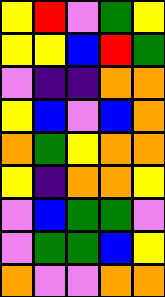[["yellow", "red", "violet", "green", "yellow"], ["yellow", "yellow", "blue", "red", "green"], ["violet", "indigo", "indigo", "orange", "orange"], ["yellow", "blue", "violet", "blue", "orange"], ["orange", "green", "yellow", "orange", "orange"], ["yellow", "indigo", "orange", "orange", "yellow"], ["violet", "blue", "green", "green", "violet"], ["violet", "green", "green", "blue", "yellow"], ["orange", "violet", "violet", "orange", "orange"]]